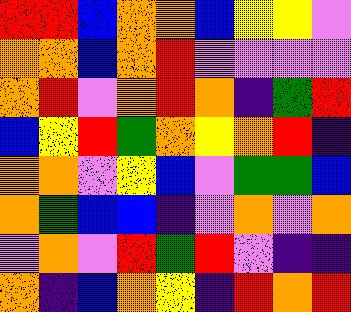[["red", "red", "blue", "orange", "orange", "blue", "yellow", "yellow", "violet"], ["orange", "orange", "blue", "orange", "red", "violet", "violet", "violet", "violet"], ["orange", "red", "violet", "orange", "red", "orange", "indigo", "green", "red"], ["blue", "yellow", "red", "green", "orange", "yellow", "orange", "red", "indigo"], ["orange", "orange", "violet", "yellow", "blue", "violet", "green", "green", "blue"], ["orange", "green", "blue", "blue", "indigo", "violet", "orange", "violet", "orange"], ["violet", "orange", "violet", "red", "green", "red", "violet", "indigo", "indigo"], ["orange", "indigo", "blue", "orange", "yellow", "indigo", "red", "orange", "red"]]